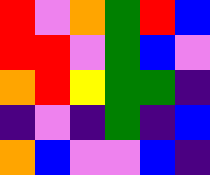[["red", "violet", "orange", "green", "red", "blue"], ["red", "red", "violet", "green", "blue", "violet"], ["orange", "red", "yellow", "green", "green", "indigo"], ["indigo", "violet", "indigo", "green", "indigo", "blue"], ["orange", "blue", "violet", "violet", "blue", "indigo"]]